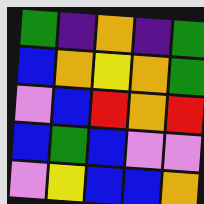[["green", "indigo", "orange", "indigo", "green"], ["blue", "orange", "yellow", "orange", "green"], ["violet", "blue", "red", "orange", "red"], ["blue", "green", "blue", "violet", "violet"], ["violet", "yellow", "blue", "blue", "orange"]]